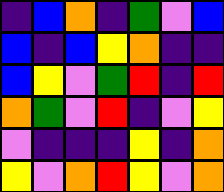[["indigo", "blue", "orange", "indigo", "green", "violet", "blue"], ["blue", "indigo", "blue", "yellow", "orange", "indigo", "indigo"], ["blue", "yellow", "violet", "green", "red", "indigo", "red"], ["orange", "green", "violet", "red", "indigo", "violet", "yellow"], ["violet", "indigo", "indigo", "indigo", "yellow", "indigo", "orange"], ["yellow", "violet", "orange", "red", "yellow", "violet", "orange"]]